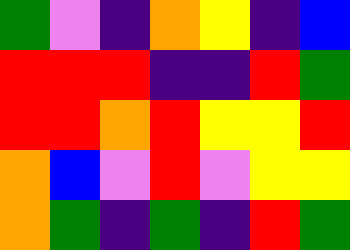[["green", "violet", "indigo", "orange", "yellow", "indigo", "blue"], ["red", "red", "red", "indigo", "indigo", "red", "green"], ["red", "red", "orange", "red", "yellow", "yellow", "red"], ["orange", "blue", "violet", "red", "violet", "yellow", "yellow"], ["orange", "green", "indigo", "green", "indigo", "red", "green"]]